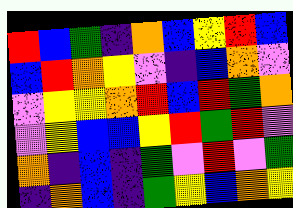[["red", "blue", "green", "indigo", "orange", "blue", "yellow", "red", "blue"], ["blue", "red", "orange", "yellow", "violet", "indigo", "blue", "orange", "violet"], ["violet", "yellow", "yellow", "orange", "red", "blue", "red", "green", "orange"], ["violet", "yellow", "blue", "blue", "yellow", "red", "green", "red", "violet"], ["orange", "indigo", "blue", "indigo", "green", "violet", "red", "violet", "green"], ["indigo", "orange", "blue", "indigo", "green", "yellow", "blue", "orange", "yellow"]]